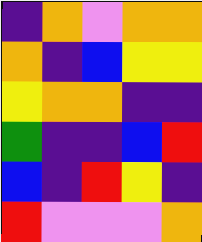[["indigo", "orange", "violet", "orange", "orange"], ["orange", "indigo", "blue", "yellow", "yellow"], ["yellow", "orange", "orange", "indigo", "indigo"], ["green", "indigo", "indigo", "blue", "red"], ["blue", "indigo", "red", "yellow", "indigo"], ["red", "violet", "violet", "violet", "orange"]]